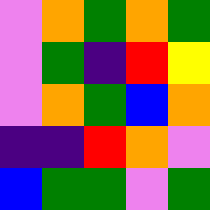[["violet", "orange", "green", "orange", "green"], ["violet", "green", "indigo", "red", "yellow"], ["violet", "orange", "green", "blue", "orange"], ["indigo", "indigo", "red", "orange", "violet"], ["blue", "green", "green", "violet", "green"]]